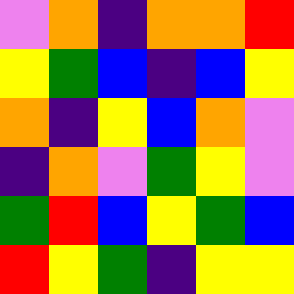[["violet", "orange", "indigo", "orange", "orange", "red"], ["yellow", "green", "blue", "indigo", "blue", "yellow"], ["orange", "indigo", "yellow", "blue", "orange", "violet"], ["indigo", "orange", "violet", "green", "yellow", "violet"], ["green", "red", "blue", "yellow", "green", "blue"], ["red", "yellow", "green", "indigo", "yellow", "yellow"]]